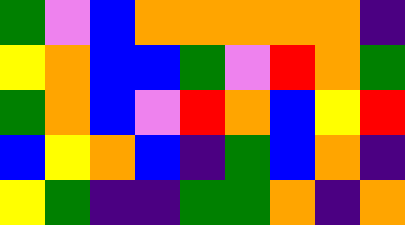[["green", "violet", "blue", "orange", "orange", "orange", "orange", "orange", "indigo"], ["yellow", "orange", "blue", "blue", "green", "violet", "red", "orange", "green"], ["green", "orange", "blue", "violet", "red", "orange", "blue", "yellow", "red"], ["blue", "yellow", "orange", "blue", "indigo", "green", "blue", "orange", "indigo"], ["yellow", "green", "indigo", "indigo", "green", "green", "orange", "indigo", "orange"]]